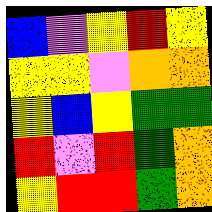[["blue", "violet", "yellow", "red", "yellow"], ["yellow", "yellow", "violet", "orange", "orange"], ["yellow", "blue", "yellow", "green", "green"], ["red", "violet", "red", "green", "orange"], ["yellow", "red", "red", "green", "orange"]]